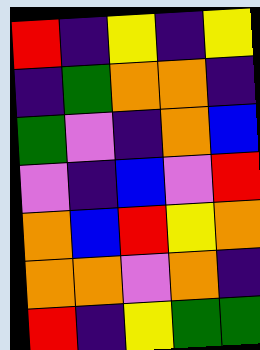[["red", "indigo", "yellow", "indigo", "yellow"], ["indigo", "green", "orange", "orange", "indigo"], ["green", "violet", "indigo", "orange", "blue"], ["violet", "indigo", "blue", "violet", "red"], ["orange", "blue", "red", "yellow", "orange"], ["orange", "orange", "violet", "orange", "indigo"], ["red", "indigo", "yellow", "green", "green"]]